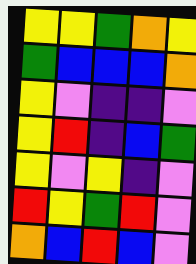[["yellow", "yellow", "green", "orange", "yellow"], ["green", "blue", "blue", "blue", "orange"], ["yellow", "violet", "indigo", "indigo", "violet"], ["yellow", "red", "indigo", "blue", "green"], ["yellow", "violet", "yellow", "indigo", "violet"], ["red", "yellow", "green", "red", "violet"], ["orange", "blue", "red", "blue", "violet"]]